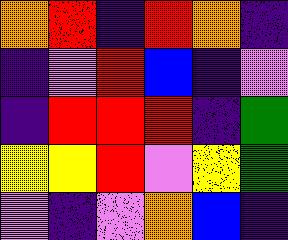[["orange", "red", "indigo", "red", "orange", "indigo"], ["indigo", "violet", "red", "blue", "indigo", "violet"], ["indigo", "red", "red", "red", "indigo", "green"], ["yellow", "yellow", "red", "violet", "yellow", "green"], ["violet", "indigo", "violet", "orange", "blue", "indigo"]]